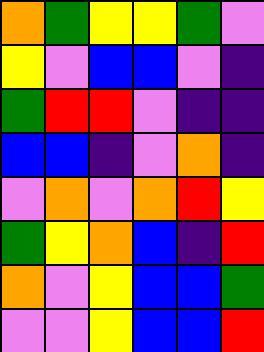[["orange", "green", "yellow", "yellow", "green", "violet"], ["yellow", "violet", "blue", "blue", "violet", "indigo"], ["green", "red", "red", "violet", "indigo", "indigo"], ["blue", "blue", "indigo", "violet", "orange", "indigo"], ["violet", "orange", "violet", "orange", "red", "yellow"], ["green", "yellow", "orange", "blue", "indigo", "red"], ["orange", "violet", "yellow", "blue", "blue", "green"], ["violet", "violet", "yellow", "blue", "blue", "red"]]